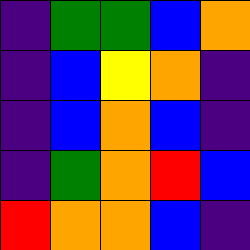[["indigo", "green", "green", "blue", "orange"], ["indigo", "blue", "yellow", "orange", "indigo"], ["indigo", "blue", "orange", "blue", "indigo"], ["indigo", "green", "orange", "red", "blue"], ["red", "orange", "orange", "blue", "indigo"]]